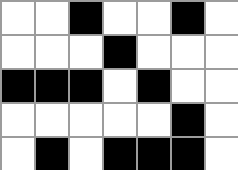[["white", "white", "black", "white", "white", "black", "white"], ["white", "white", "white", "black", "white", "white", "white"], ["black", "black", "black", "white", "black", "white", "white"], ["white", "white", "white", "white", "white", "black", "white"], ["white", "black", "white", "black", "black", "black", "white"]]